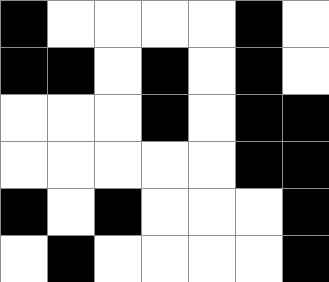[["black", "white", "white", "white", "white", "black", "white"], ["black", "black", "white", "black", "white", "black", "white"], ["white", "white", "white", "black", "white", "black", "black"], ["white", "white", "white", "white", "white", "black", "black"], ["black", "white", "black", "white", "white", "white", "black"], ["white", "black", "white", "white", "white", "white", "black"]]